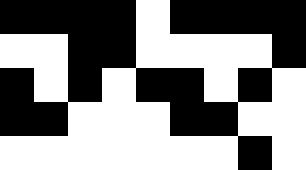[["black", "black", "black", "black", "white", "black", "black", "black", "black"], ["white", "white", "black", "black", "white", "white", "white", "white", "black"], ["black", "white", "black", "white", "black", "black", "white", "black", "white"], ["black", "black", "white", "white", "white", "black", "black", "white", "white"], ["white", "white", "white", "white", "white", "white", "white", "black", "white"]]